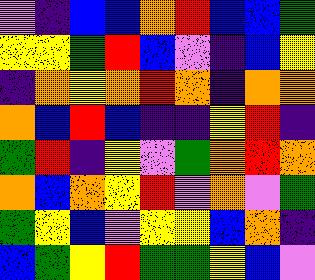[["violet", "indigo", "blue", "blue", "orange", "red", "blue", "blue", "green"], ["yellow", "yellow", "green", "red", "blue", "violet", "indigo", "blue", "yellow"], ["indigo", "orange", "yellow", "orange", "red", "orange", "indigo", "orange", "orange"], ["orange", "blue", "red", "blue", "indigo", "indigo", "yellow", "red", "indigo"], ["green", "red", "indigo", "yellow", "violet", "green", "orange", "red", "orange"], ["orange", "blue", "orange", "yellow", "red", "violet", "orange", "violet", "green"], ["green", "yellow", "blue", "violet", "yellow", "yellow", "blue", "orange", "indigo"], ["blue", "green", "yellow", "red", "green", "green", "yellow", "blue", "violet"]]